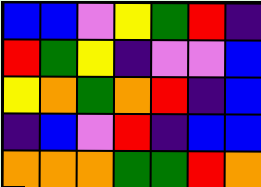[["blue", "blue", "violet", "yellow", "green", "red", "indigo"], ["red", "green", "yellow", "indigo", "violet", "violet", "blue"], ["yellow", "orange", "green", "orange", "red", "indigo", "blue"], ["indigo", "blue", "violet", "red", "indigo", "blue", "blue"], ["orange", "orange", "orange", "green", "green", "red", "orange"]]